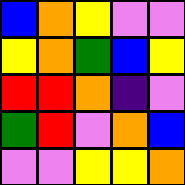[["blue", "orange", "yellow", "violet", "violet"], ["yellow", "orange", "green", "blue", "yellow"], ["red", "red", "orange", "indigo", "violet"], ["green", "red", "violet", "orange", "blue"], ["violet", "violet", "yellow", "yellow", "orange"]]